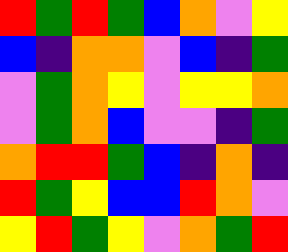[["red", "green", "red", "green", "blue", "orange", "violet", "yellow"], ["blue", "indigo", "orange", "orange", "violet", "blue", "indigo", "green"], ["violet", "green", "orange", "yellow", "violet", "yellow", "yellow", "orange"], ["violet", "green", "orange", "blue", "violet", "violet", "indigo", "green"], ["orange", "red", "red", "green", "blue", "indigo", "orange", "indigo"], ["red", "green", "yellow", "blue", "blue", "red", "orange", "violet"], ["yellow", "red", "green", "yellow", "violet", "orange", "green", "red"]]